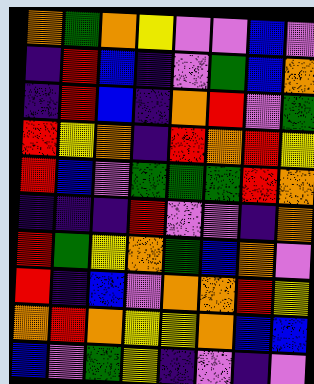[["orange", "green", "orange", "yellow", "violet", "violet", "blue", "violet"], ["indigo", "red", "blue", "indigo", "violet", "green", "blue", "orange"], ["indigo", "red", "blue", "indigo", "orange", "red", "violet", "green"], ["red", "yellow", "orange", "indigo", "red", "orange", "red", "yellow"], ["red", "blue", "violet", "green", "green", "green", "red", "orange"], ["indigo", "indigo", "indigo", "red", "violet", "violet", "indigo", "orange"], ["red", "green", "yellow", "orange", "green", "blue", "orange", "violet"], ["red", "indigo", "blue", "violet", "orange", "orange", "red", "yellow"], ["orange", "red", "orange", "yellow", "yellow", "orange", "blue", "blue"], ["blue", "violet", "green", "yellow", "indigo", "violet", "indigo", "violet"]]